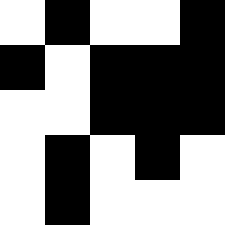[["white", "black", "white", "white", "black"], ["black", "white", "black", "black", "black"], ["white", "white", "black", "black", "black"], ["white", "black", "white", "black", "white"], ["white", "black", "white", "white", "white"]]